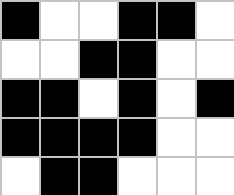[["black", "white", "white", "black", "black", "white"], ["white", "white", "black", "black", "white", "white"], ["black", "black", "white", "black", "white", "black"], ["black", "black", "black", "black", "white", "white"], ["white", "black", "black", "white", "white", "white"]]